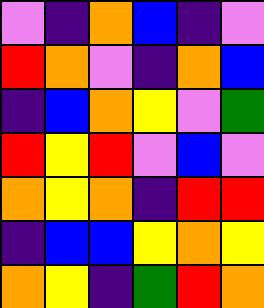[["violet", "indigo", "orange", "blue", "indigo", "violet"], ["red", "orange", "violet", "indigo", "orange", "blue"], ["indigo", "blue", "orange", "yellow", "violet", "green"], ["red", "yellow", "red", "violet", "blue", "violet"], ["orange", "yellow", "orange", "indigo", "red", "red"], ["indigo", "blue", "blue", "yellow", "orange", "yellow"], ["orange", "yellow", "indigo", "green", "red", "orange"]]